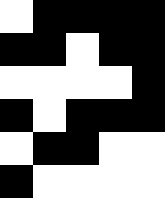[["white", "black", "black", "black", "black"], ["black", "black", "white", "black", "black"], ["white", "white", "white", "white", "black"], ["black", "white", "black", "black", "black"], ["white", "black", "black", "white", "white"], ["black", "white", "white", "white", "white"]]